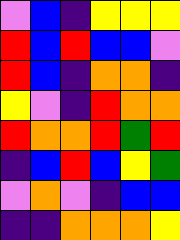[["violet", "blue", "indigo", "yellow", "yellow", "yellow"], ["red", "blue", "red", "blue", "blue", "violet"], ["red", "blue", "indigo", "orange", "orange", "indigo"], ["yellow", "violet", "indigo", "red", "orange", "orange"], ["red", "orange", "orange", "red", "green", "red"], ["indigo", "blue", "red", "blue", "yellow", "green"], ["violet", "orange", "violet", "indigo", "blue", "blue"], ["indigo", "indigo", "orange", "orange", "orange", "yellow"]]